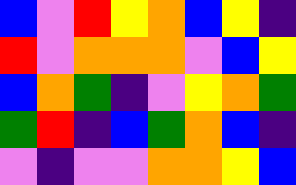[["blue", "violet", "red", "yellow", "orange", "blue", "yellow", "indigo"], ["red", "violet", "orange", "orange", "orange", "violet", "blue", "yellow"], ["blue", "orange", "green", "indigo", "violet", "yellow", "orange", "green"], ["green", "red", "indigo", "blue", "green", "orange", "blue", "indigo"], ["violet", "indigo", "violet", "violet", "orange", "orange", "yellow", "blue"]]